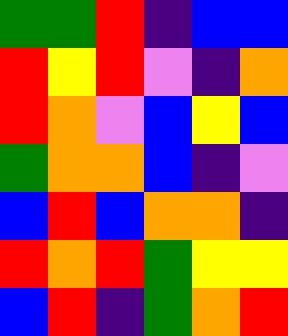[["green", "green", "red", "indigo", "blue", "blue"], ["red", "yellow", "red", "violet", "indigo", "orange"], ["red", "orange", "violet", "blue", "yellow", "blue"], ["green", "orange", "orange", "blue", "indigo", "violet"], ["blue", "red", "blue", "orange", "orange", "indigo"], ["red", "orange", "red", "green", "yellow", "yellow"], ["blue", "red", "indigo", "green", "orange", "red"]]